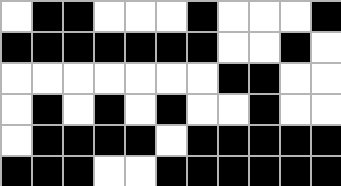[["white", "black", "black", "white", "white", "white", "black", "white", "white", "white", "black"], ["black", "black", "black", "black", "black", "black", "black", "white", "white", "black", "white"], ["white", "white", "white", "white", "white", "white", "white", "black", "black", "white", "white"], ["white", "black", "white", "black", "white", "black", "white", "white", "black", "white", "white"], ["white", "black", "black", "black", "black", "white", "black", "black", "black", "black", "black"], ["black", "black", "black", "white", "white", "black", "black", "black", "black", "black", "black"]]